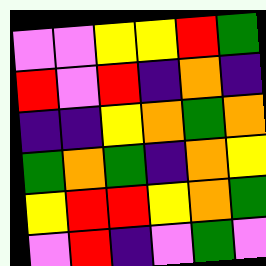[["violet", "violet", "yellow", "yellow", "red", "green"], ["red", "violet", "red", "indigo", "orange", "indigo"], ["indigo", "indigo", "yellow", "orange", "green", "orange"], ["green", "orange", "green", "indigo", "orange", "yellow"], ["yellow", "red", "red", "yellow", "orange", "green"], ["violet", "red", "indigo", "violet", "green", "violet"]]